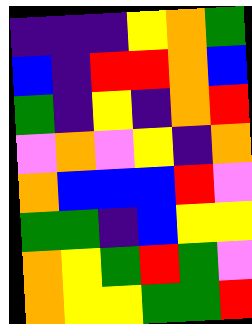[["indigo", "indigo", "indigo", "yellow", "orange", "green"], ["blue", "indigo", "red", "red", "orange", "blue"], ["green", "indigo", "yellow", "indigo", "orange", "red"], ["violet", "orange", "violet", "yellow", "indigo", "orange"], ["orange", "blue", "blue", "blue", "red", "violet"], ["green", "green", "indigo", "blue", "yellow", "yellow"], ["orange", "yellow", "green", "red", "green", "violet"], ["orange", "yellow", "yellow", "green", "green", "red"]]